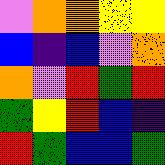[["violet", "orange", "orange", "yellow", "yellow"], ["blue", "indigo", "blue", "violet", "orange"], ["orange", "violet", "red", "green", "red"], ["green", "yellow", "red", "blue", "indigo"], ["red", "green", "blue", "blue", "green"]]